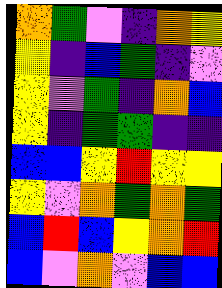[["orange", "green", "violet", "indigo", "orange", "yellow"], ["yellow", "indigo", "blue", "green", "indigo", "violet"], ["yellow", "violet", "green", "indigo", "orange", "blue"], ["yellow", "indigo", "green", "green", "indigo", "indigo"], ["blue", "blue", "yellow", "red", "yellow", "yellow"], ["yellow", "violet", "orange", "green", "orange", "green"], ["blue", "red", "blue", "yellow", "orange", "red"], ["blue", "violet", "orange", "violet", "blue", "blue"]]